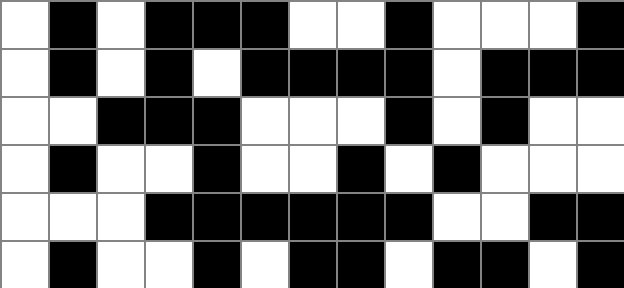[["white", "black", "white", "black", "black", "black", "white", "white", "black", "white", "white", "white", "black"], ["white", "black", "white", "black", "white", "black", "black", "black", "black", "white", "black", "black", "black"], ["white", "white", "black", "black", "black", "white", "white", "white", "black", "white", "black", "white", "white"], ["white", "black", "white", "white", "black", "white", "white", "black", "white", "black", "white", "white", "white"], ["white", "white", "white", "black", "black", "black", "black", "black", "black", "white", "white", "black", "black"], ["white", "black", "white", "white", "black", "white", "black", "black", "white", "black", "black", "white", "black"]]